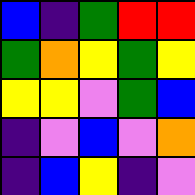[["blue", "indigo", "green", "red", "red"], ["green", "orange", "yellow", "green", "yellow"], ["yellow", "yellow", "violet", "green", "blue"], ["indigo", "violet", "blue", "violet", "orange"], ["indigo", "blue", "yellow", "indigo", "violet"]]